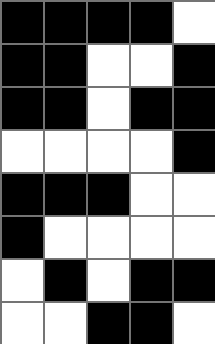[["black", "black", "black", "black", "white"], ["black", "black", "white", "white", "black"], ["black", "black", "white", "black", "black"], ["white", "white", "white", "white", "black"], ["black", "black", "black", "white", "white"], ["black", "white", "white", "white", "white"], ["white", "black", "white", "black", "black"], ["white", "white", "black", "black", "white"]]